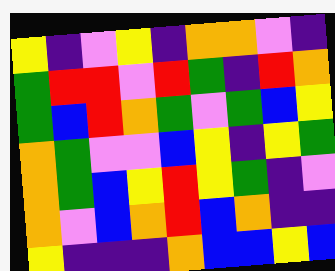[["yellow", "indigo", "violet", "yellow", "indigo", "orange", "orange", "violet", "indigo"], ["green", "red", "red", "violet", "red", "green", "indigo", "red", "orange"], ["green", "blue", "red", "orange", "green", "violet", "green", "blue", "yellow"], ["orange", "green", "violet", "violet", "blue", "yellow", "indigo", "yellow", "green"], ["orange", "green", "blue", "yellow", "red", "yellow", "green", "indigo", "violet"], ["orange", "violet", "blue", "orange", "red", "blue", "orange", "indigo", "indigo"], ["yellow", "indigo", "indigo", "indigo", "orange", "blue", "blue", "yellow", "blue"]]